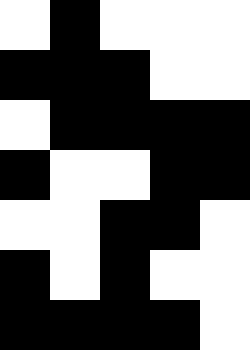[["white", "black", "white", "white", "white"], ["black", "black", "black", "white", "white"], ["white", "black", "black", "black", "black"], ["black", "white", "white", "black", "black"], ["white", "white", "black", "black", "white"], ["black", "white", "black", "white", "white"], ["black", "black", "black", "black", "white"]]